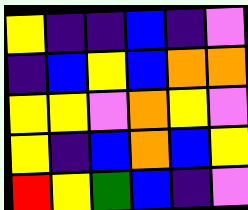[["yellow", "indigo", "indigo", "blue", "indigo", "violet"], ["indigo", "blue", "yellow", "blue", "orange", "orange"], ["yellow", "yellow", "violet", "orange", "yellow", "violet"], ["yellow", "indigo", "blue", "orange", "blue", "yellow"], ["red", "yellow", "green", "blue", "indigo", "violet"]]